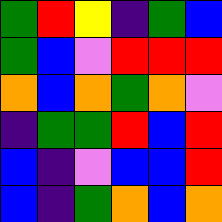[["green", "red", "yellow", "indigo", "green", "blue"], ["green", "blue", "violet", "red", "red", "red"], ["orange", "blue", "orange", "green", "orange", "violet"], ["indigo", "green", "green", "red", "blue", "red"], ["blue", "indigo", "violet", "blue", "blue", "red"], ["blue", "indigo", "green", "orange", "blue", "orange"]]